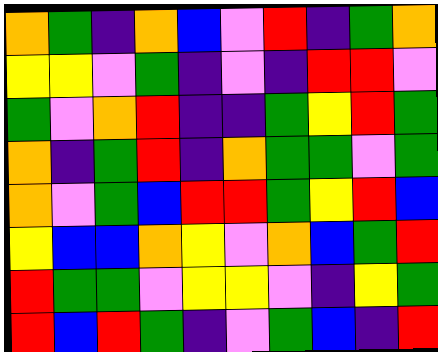[["orange", "green", "indigo", "orange", "blue", "violet", "red", "indigo", "green", "orange"], ["yellow", "yellow", "violet", "green", "indigo", "violet", "indigo", "red", "red", "violet"], ["green", "violet", "orange", "red", "indigo", "indigo", "green", "yellow", "red", "green"], ["orange", "indigo", "green", "red", "indigo", "orange", "green", "green", "violet", "green"], ["orange", "violet", "green", "blue", "red", "red", "green", "yellow", "red", "blue"], ["yellow", "blue", "blue", "orange", "yellow", "violet", "orange", "blue", "green", "red"], ["red", "green", "green", "violet", "yellow", "yellow", "violet", "indigo", "yellow", "green"], ["red", "blue", "red", "green", "indigo", "violet", "green", "blue", "indigo", "red"]]